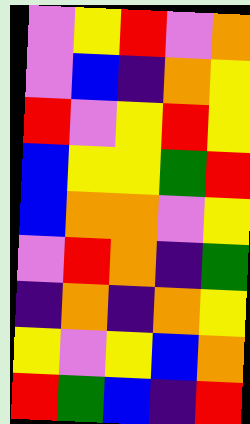[["violet", "yellow", "red", "violet", "orange"], ["violet", "blue", "indigo", "orange", "yellow"], ["red", "violet", "yellow", "red", "yellow"], ["blue", "yellow", "yellow", "green", "red"], ["blue", "orange", "orange", "violet", "yellow"], ["violet", "red", "orange", "indigo", "green"], ["indigo", "orange", "indigo", "orange", "yellow"], ["yellow", "violet", "yellow", "blue", "orange"], ["red", "green", "blue", "indigo", "red"]]